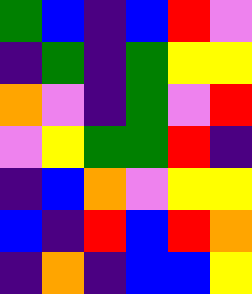[["green", "blue", "indigo", "blue", "red", "violet"], ["indigo", "green", "indigo", "green", "yellow", "yellow"], ["orange", "violet", "indigo", "green", "violet", "red"], ["violet", "yellow", "green", "green", "red", "indigo"], ["indigo", "blue", "orange", "violet", "yellow", "yellow"], ["blue", "indigo", "red", "blue", "red", "orange"], ["indigo", "orange", "indigo", "blue", "blue", "yellow"]]